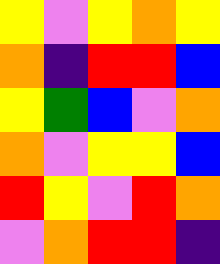[["yellow", "violet", "yellow", "orange", "yellow"], ["orange", "indigo", "red", "red", "blue"], ["yellow", "green", "blue", "violet", "orange"], ["orange", "violet", "yellow", "yellow", "blue"], ["red", "yellow", "violet", "red", "orange"], ["violet", "orange", "red", "red", "indigo"]]